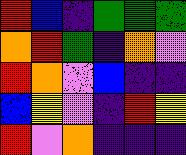[["red", "blue", "indigo", "green", "green", "green"], ["orange", "red", "green", "indigo", "orange", "violet"], ["red", "orange", "violet", "blue", "indigo", "indigo"], ["blue", "yellow", "violet", "indigo", "red", "yellow"], ["red", "violet", "orange", "indigo", "indigo", "indigo"]]